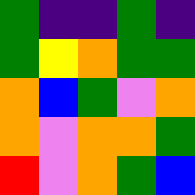[["green", "indigo", "indigo", "green", "indigo"], ["green", "yellow", "orange", "green", "green"], ["orange", "blue", "green", "violet", "orange"], ["orange", "violet", "orange", "orange", "green"], ["red", "violet", "orange", "green", "blue"]]